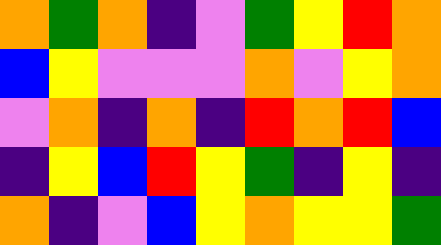[["orange", "green", "orange", "indigo", "violet", "green", "yellow", "red", "orange"], ["blue", "yellow", "violet", "violet", "violet", "orange", "violet", "yellow", "orange"], ["violet", "orange", "indigo", "orange", "indigo", "red", "orange", "red", "blue"], ["indigo", "yellow", "blue", "red", "yellow", "green", "indigo", "yellow", "indigo"], ["orange", "indigo", "violet", "blue", "yellow", "orange", "yellow", "yellow", "green"]]